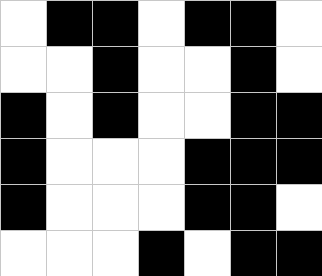[["white", "black", "black", "white", "black", "black", "white"], ["white", "white", "black", "white", "white", "black", "white"], ["black", "white", "black", "white", "white", "black", "black"], ["black", "white", "white", "white", "black", "black", "black"], ["black", "white", "white", "white", "black", "black", "white"], ["white", "white", "white", "black", "white", "black", "black"]]